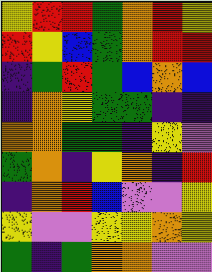[["yellow", "red", "red", "green", "orange", "red", "yellow"], ["red", "yellow", "blue", "green", "orange", "red", "red"], ["indigo", "green", "red", "green", "blue", "orange", "blue"], ["indigo", "orange", "yellow", "green", "green", "indigo", "indigo"], ["orange", "orange", "green", "green", "indigo", "yellow", "violet"], ["green", "orange", "indigo", "yellow", "orange", "indigo", "red"], ["indigo", "orange", "red", "blue", "violet", "violet", "yellow"], ["yellow", "violet", "violet", "yellow", "yellow", "orange", "yellow"], ["green", "indigo", "green", "orange", "orange", "violet", "violet"]]